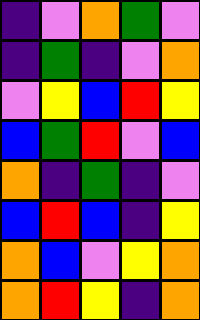[["indigo", "violet", "orange", "green", "violet"], ["indigo", "green", "indigo", "violet", "orange"], ["violet", "yellow", "blue", "red", "yellow"], ["blue", "green", "red", "violet", "blue"], ["orange", "indigo", "green", "indigo", "violet"], ["blue", "red", "blue", "indigo", "yellow"], ["orange", "blue", "violet", "yellow", "orange"], ["orange", "red", "yellow", "indigo", "orange"]]